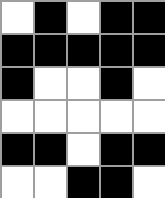[["white", "black", "white", "black", "black"], ["black", "black", "black", "black", "black"], ["black", "white", "white", "black", "white"], ["white", "white", "white", "white", "white"], ["black", "black", "white", "black", "black"], ["white", "white", "black", "black", "white"]]